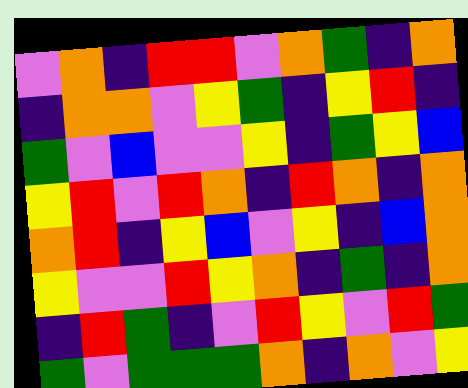[["violet", "orange", "indigo", "red", "red", "violet", "orange", "green", "indigo", "orange"], ["indigo", "orange", "orange", "violet", "yellow", "green", "indigo", "yellow", "red", "indigo"], ["green", "violet", "blue", "violet", "violet", "yellow", "indigo", "green", "yellow", "blue"], ["yellow", "red", "violet", "red", "orange", "indigo", "red", "orange", "indigo", "orange"], ["orange", "red", "indigo", "yellow", "blue", "violet", "yellow", "indigo", "blue", "orange"], ["yellow", "violet", "violet", "red", "yellow", "orange", "indigo", "green", "indigo", "orange"], ["indigo", "red", "green", "indigo", "violet", "red", "yellow", "violet", "red", "green"], ["green", "violet", "green", "green", "green", "orange", "indigo", "orange", "violet", "yellow"]]